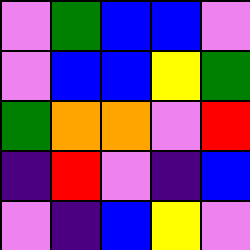[["violet", "green", "blue", "blue", "violet"], ["violet", "blue", "blue", "yellow", "green"], ["green", "orange", "orange", "violet", "red"], ["indigo", "red", "violet", "indigo", "blue"], ["violet", "indigo", "blue", "yellow", "violet"]]